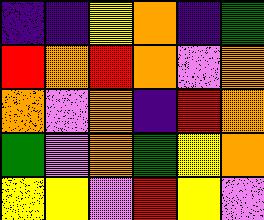[["indigo", "indigo", "yellow", "orange", "indigo", "green"], ["red", "orange", "red", "orange", "violet", "orange"], ["orange", "violet", "orange", "indigo", "red", "orange"], ["green", "violet", "orange", "green", "yellow", "orange"], ["yellow", "yellow", "violet", "red", "yellow", "violet"]]